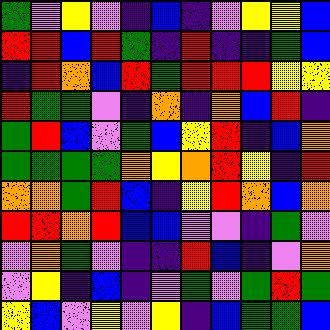[["green", "violet", "yellow", "violet", "indigo", "blue", "indigo", "violet", "yellow", "yellow", "blue"], ["red", "red", "blue", "red", "green", "indigo", "red", "indigo", "indigo", "green", "blue"], ["indigo", "red", "orange", "blue", "red", "green", "red", "red", "red", "yellow", "yellow"], ["red", "green", "green", "violet", "indigo", "orange", "indigo", "orange", "blue", "red", "indigo"], ["green", "red", "blue", "violet", "green", "blue", "yellow", "red", "indigo", "blue", "orange"], ["green", "green", "green", "green", "orange", "yellow", "orange", "red", "yellow", "indigo", "red"], ["orange", "orange", "green", "red", "blue", "indigo", "yellow", "red", "orange", "blue", "orange"], ["red", "red", "orange", "red", "blue", "blue", "violet", "violet", "indigo", "green", "violet"], ["violet", "orange", "green", "violet", "indigo", "indigo", "red", "blue", "indigo", "violet", "orange"], ["violet", "yellow", "indigo", "blue", "indigo", "violet", "green", "violet", "green", "red", "green"], ["yellow", "blue", "violet", "yellow", "violet", "yellow", "indigo", "blue", "green", "green", "blue"]]